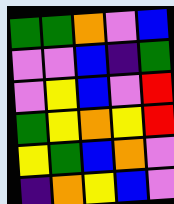[["green", "green", "orange", "violet", "blue"], ["violet", "violet", "blue", "indigo", "green"], ["violet", "yellow", "blue", "violet", "red"], ["green", "yellow", "orange", "yellow", "red"], ["yellow", "green", "blue", "orange", "violet"], ["indigo", "orange", "yellow", "blue", "violet"]]